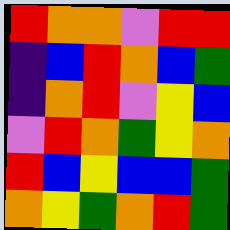[["red", "orange", "orange", "violet", "red", "red"], ["indigo", "blue", "red", "orange", "blue", "green"], ["indigo", "orange", "red", "violet", "yellow", "blue"], ["violet", "red", "orange", "green", "yellow", "orange"], ["red", "blue", "yellow", "blue", "blue", "green"], ["orange", "yellow", "green", "orange", "red", "green"]]